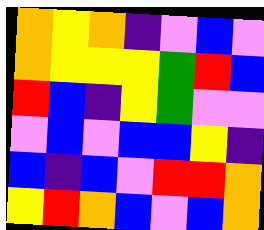[["orange", "yellow", "orange", "indigo", "violet", "blue", "violet"], ["orange", "yellow", "yellow", "yellow", "green", "red", "blue"], ["red", "blue", "indigo", "yellow", "green", "violet", "violet"], ["violet", "blue", "violet", "blue", "blue", "yellow", "indigo"], ["blue", "indigo", "blue", "violet", "red", "red", "orange"], ["yellow", "red", "orange", "blue", "violet", "blue", "orange"]]